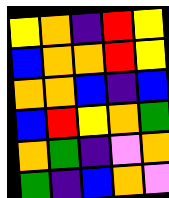[["yellow", "orange", "indigo", "red", "yellow"], ["blue", "orange", "orange", "red", "yellow"], ["orange", "orange", "blue", "indigo", "blue"], ["blue", "red", "yellow", "orange", "green"], ["orange", "green", "indigo", "violet", "orange"], ["green", "indigo", "blue", "orange", "violet"]]